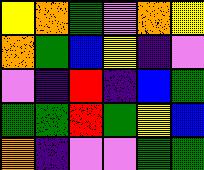[["yellow", "orange", "green", "violet", "orange", "yellow"], ["orange", "green", "blue", "yellow", "indigo", "violet"], ["violet", "indigo", "red", "indigo", "blue", "green"], ["green", "green", "red", "green", "yellow", "blue"], ["orange", "indigo", "violet", "violet", "green", "green"]]